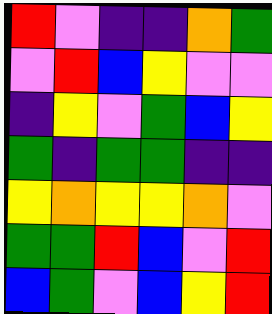[["red", "violet", "indigo", "indigo", "orange", "green"], ["violet", "red", "blue", "yellow", "violet", "violet"], ["indigo", "yellow", "violet", "green", "blue", "yellow"], ["green", "indigo", "green", "green", "indigo", "indigo"], ["yellow", "orange", "yellow", "yellow", "orange", "violet"], ["green", "green", "red", "blue", "violet", "red"], ["blue", "green", "violet", "blue", "yellow", "red"]]